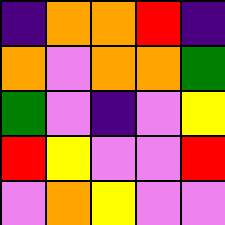[["indigo", "orange", "orange", "red", "indigo"], ["orange", "violet", "orange", "orange", "green"], ["green", "violet", "indigo", "violet", "yellow"], ["red", "yellow", "violet", "violet", "red"], ["violet", "orange", "yellow", "violet", "violet"]]